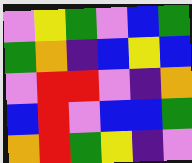[["violet", "yellow", "green", "violet", "blue", "green"], ["green", "orange", "indigo", "blue", "yellow", "blue"], ["violet", "red", "red", "violet", "indigo", "orange"], ["blue", "red", "violet", "blue", "blue", "green"], ["orange", "red", "green", "yellow", "indigo", "violet"]]